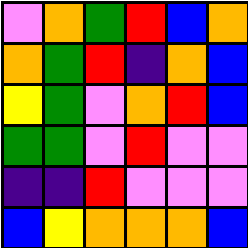[["violet", "orange", "green", "red", "blue", "orange"], ["orange", "green", "red", "indigo", "orange", "blue"], ["yellow", "green", "violet", "orange", "red", "blue"], ["green", "green", "violet", "red", "violet", "violet"], ["indigo", "indigo", "red", "violet", "violet", "violet"], ["blue", "yellow", "orange", "orange", "orange", "blue"]]